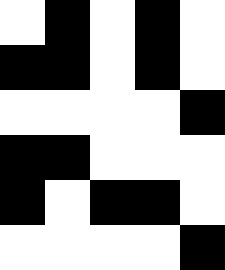[["white", "black", "white", "black", "white"], ["black", "black", "white", "black", "white"], ["white", "white", "white", "white", "black"], ["black", "black", "white", "white", "white"], ["black", "white", "black", "black", "white"], ["white", "white", "white", "white", "black"]]